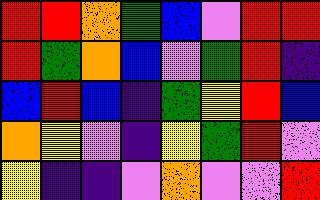[["red", "red", "orange", "green", "blue", "violet", "red", "red"], ["red", "green", "orange", "blue", "violet", "green", "red", "indigo"], ["blue", "red", "blue", "indigo", "green", "yellow", "red", "blue"], ["orange", "yellow", "violet", "indigo", "yellow", "green", "red", "violet"], ["yellow", "indigo", "indigo", "violet", "orange", "violet", "violet", "red"]]